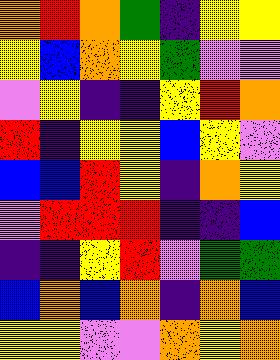[["orange", "red", "orange", "green", "indigo", "yellow", "yellow"], ["yellow", "blue", "orange", "yellow", "green", "violet", "violet"], ["violet", "yellow", "indigo", "indigo", "yellow", "red", "orange"], ["red", "indigo", "yellow", "yellow", "blue", "yellow", "violet"], ["blue", "blue", "red", "yellow", "indigo", "orange", "yellow"], ["violet", "red", "red", "red", "indigo", "indigo", "blue"], ["indigo", "indigo", "yellow", "red", "violet", "green", "green"], ["blue", "orange", "blue", "orange", "indigo", "orange", "blue"], ["yellow", "yellow", "violet", "violet", "orange", "yellow", "orange"]]